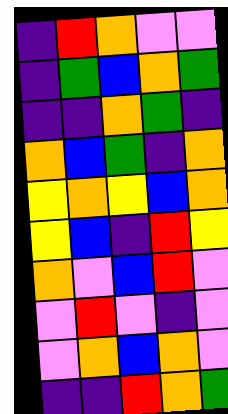[["indigo", "red", "orange", "violet", "violet"], ["indigo", "green", "blue", "orange", "green"], ["indigo", "indigo", "orange", "green", "indigo"], ["orange", "blue", "green", "indigo", "orange"], ["yellow", "orange", "yellow", "blue", "orange"], ["yellow", "blue", "indigo", "red", "yellow"], ["orange", "violet", "blue", "red", "violet"], ["violet", "red", "violet", "indigo", "violet"], ["violet", "orange", "blue", "orange", "violet"], ["indigo", "indigo", "red", "orange", "green"]]